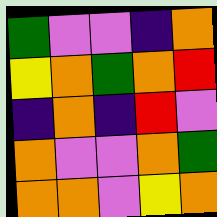[["green", "violet", "violet", "indigo", "orange"], ["yellow", "orange", "green", "orange", "red"], ["indigo", "orange", "indigo", "red", "violet"], ["orange", "violet", "violet", "orange", "green"], ["orange", "orange", "violet", "yellow", "orange"]]